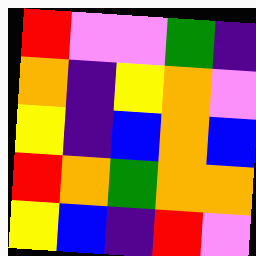[["red", "violet", "violet", "green", "indigo"], ["orange", "indigo", "yellow", "orange", "violet"], ["yellow", "indigo", "blue", "orange", "blue"], ["red", "orange", "green", "orange", "orange"], ["yellow", "blue", "indigo", "red", "violet"]]